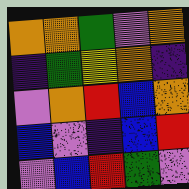[["orange", "orange", "green", "violet", "orange"], ["indigo", "green", "yellow", "orange", "indigo"], ["violet", "orange", "red", "blue", "orange"], ["blue", "violet", "indigo", "blue", "red"], ["violet", "blue", "red", "green", "violet"]]